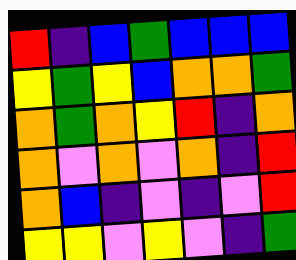[["red", "indigo", "blue", "green", "blue", "blue", "blue"], ["yellow", "green", "yellow", "blue", "orange", "orange", "green"], ["orange", "green", "orange", "yellow", "red", "indigo", "orange"], ["orange", "violet", "orange", "violet", "orange", "indigo", "red"], ["orange", "blue", "indigo", "violet", "indigo", "violet", "red"], ["yellow", "yellow", "violet", "yellow", "violet", "indigo", "green"]]